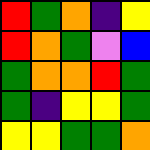[["red", "green", "orange", "indigo", "yellow"], ["red", "orange", "green", "violet", "blue"], ["green", "orange", "orange", "red", "green"], ["green", "indigo", "yellow", "yellow", "green"], ["yellow", "yellow", "green", "green", "orange"]]